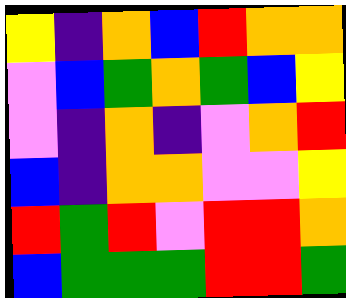[["yellow", "indigo", "orange", "blue", "red", "orange", "orange"], ["violet", "blue", "green", "orange", "green", "blue", "yellow"], ["violet", "indigo", "orange", "indigo", "violet", "orange", "red"], ["blue", "indigo", "orange", "orange", "violet", "violet", "yellow"], ["red", "green", "red", "violet", "red", "red", "orange"], ["blue", "green", "green", "green", "red", "red", "green"]]